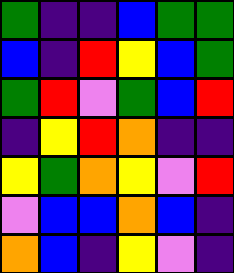[["green", "indigo", "indigo", "blue", "green", "green"], ["blue", "indigo", "red", "yellow", "blue", "green"], ["green", "red", "violet", "green", "blue", "red"], ["indigo", "yellow", "red", "orange", "indigo", "indigo"], ["yellow", "green", "orange", "yellow", "violet", "red"], ["violet", "blue", "blue", "orange", "blue", "indigo"], ["orange", "blue", "indigo", "yellow", "violet", "indigo"]]